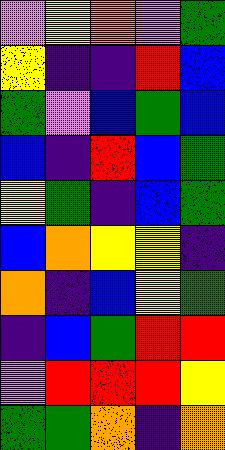[["violet", "yellow", "orange", "violet", "green"], ["yellow", "indigo", "indigo", "red", "blue"], ["green", "violet", "blue", "green", "blue"], ["blue", "indigo", "red", "blue", "green"], ["yellow", "green", "indigo", "blue", "green"], ["blue", "orange", "yellow", "yellow", "indigo"], ["orange", "indigo", "blue", "yellow", "green"], ["indigo", "blue", "green", "red", "red"], ["violet", "red", "red", "red", "yellow"], ["green", "green", "orange", "indigo", "orange"]]